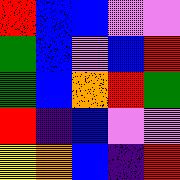[["red", "blue", "blue", "violet", "violet"], ["green", "blue", "violet", "blue", "red"], ["green", "blue", "orange", "red", "green"], ["red", "indigo", "blue", "violet", "violet"], ["yellow", "orange", "blue", "indigo", "red"]]